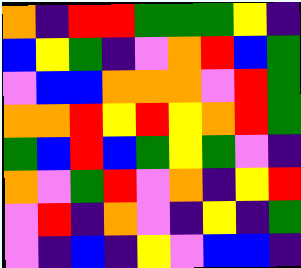[["orange", "indigo", "red", "red", "green", "green", "green", "yellow", "indigo"], ["blue", "yellow", "green", "indigo", "violet", "orange", "red", "blue", "green"], ["violet", "blue", "blue", "orange", "orange", "orange", "violet", "red", "green"], ["orange", "orange", "red", "yellow", "red", "yellow", "orange", "red", "green"], ["green", "blue", "red", "blue", "green", "yellow", "green", "violet", "indigo"], ["orange", "violet", "green", "red", "violet", "orange", "indigo", "yellow", "red"], ["violet", "red", "indigo", "orange", "violet", "indigo", "yellow", "indigo", "green"], ["violet", "indigo", "blue", "indigo", "yellow", "violet", "blue", "blue", "indigo"]]